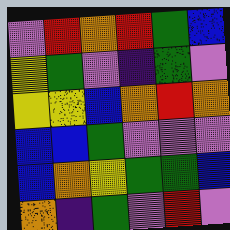[["violet", "red", "orange", "red", "green", "blue"], ["yellow", "green", "violet", "indigo", "green", "violet"], ["yellow", "yellow", "blue", "orange", "red", "orange"], ["blue", "blue", "green", "violet", "violet", "violet"], ["blue", "orange", "yellow", "green", "green", "blue"], ["orange", "indigo", "green", "violet", "red", "violet"]]